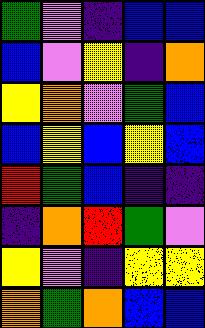[["green", "violet", "indigo", "blue", "blue"], ["blue", "violet", "yellow", "indigo", "orange"], ["yellow", "orange", "violet", "green", "blue"], ["blue", "yellow", "blue", "yellow", "blue"], ["red", "green", "blue", "indigo", "indigo"], ["indigo", "orange", "red", "green", "violet"], ["yellow", "violet", "indigo", "yellow", "yellow"], ["orange", "green", "orange", "blue", "blue"]]